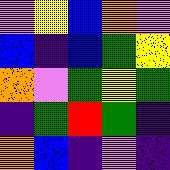[["violet", "yellow", "blue", "orange", "violet"], ["blue", "indigo", "blue", "green", "yellow"], ["orange", "violet", "green", "yellow", "green"], ["indigo", "green", "red", "green", "indigo"], ["orange", "blue", "indigo", "violet", "indigo"]]